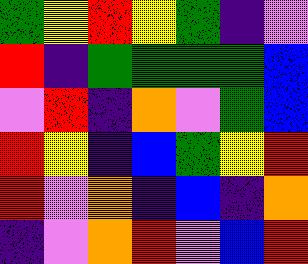[["green", "yellow", "red", "yellow", "green", "indigo", "violet"], ["red", "indigo", "green", "green", "green", "green", "blue"], ["violet", "red", "indigo", "orange", "violet", "green", "blue"], ["red", "yellow", "indigo", "blue", "green", "yellow", "red"], ["red", "violet", "orange", "indigo", "blue", "indigo", "orange"], ["indigo", "violet", "orange", "red", "violet", "blue", "red"]]